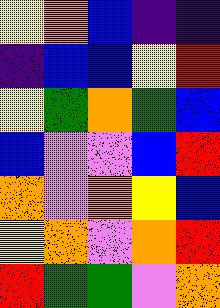[["yellow", "orange", "blue", "indigo", "indigo"], ["indigo", "blue", "blue", "yellow", "red"], ["yellow", "green", "orange", "green", "blue"], ["blue", "violet", "violet", "blue", "red"], ["orange", "violet", "orange", "yellow", "blue"], ["yellow", "orange", "violet", "orange", "red"], ["red", "green", "green", "violet", "orange"]]